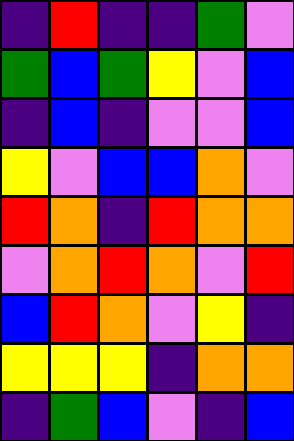[["indigo", "red", "indigo", "indigo", "green", "violet"], ["green", "blue", "green", "yellow", "violet", "blue"], ["indigo", "blue", "indigo", "violet", "violet", "blue"], ["yellow", "violet", "blue", "blue", "orange", "violet"], ["red", "orange", "indigo", "red", "orange", "orange"], ["violet", "orange", "red", "orange", "violet", "red"], ["blue", "red", "orange", "violet", "yellow", "indigo"], ["yellow", "yellow", "yellow", "indigo", "orange", "orange"], ["indigo", "green", "blue", "violet", "indigo", "blue"]]